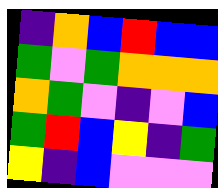[["indigo", "orange", "blue", "red", "blue", "blue"], ["green", "violet", "green", "orange", "orange", "orange"], ["orange", "green", "violet", "indigo", "violet", "blue"], ["green", "red", "blue", "yellow", "indigo", "green"], ["yellow", "indigo", "blue", "violet", "violet", "violet"]]